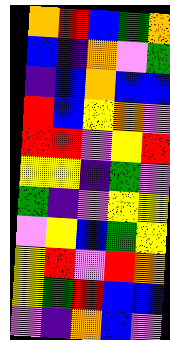[["orange", "red", "blue", "green", "orange"], ["blue", "indigo", "orange", "violet", "green"], ["indigo", "blue", "orange", "blue", "blue"], ["red", "blue", "yellow", "orange", "violet"], ["red", "red", "violet", "yellow", "red"], ["yellow", "yellow", "indigo", "green", "violet"], ["green", "indigo", "violet", "yellow", "yellow"], ["violet", "yellow", "blue", "green", "yellow"], ["yellow", "red", "violet", "red", "orange"], ["yellow", "green", "red", "blue", "blue"], ["violet", "indigo", "orange", "blue", "violet"]]